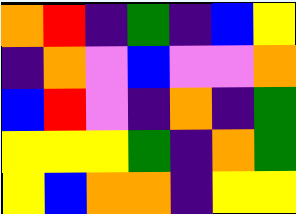[["orange", "red", "indigo", "green", "indigo", "blue", "yellow"], ["indigo", "orange", "violet", "blue", "violet", "violet", "orange"], ["blue", "red", "violet", "indigo", "orange", "indigo", "green"], ["yellow", "yellow", "yellow", "green", "indigo", "orange", "green"], ["yellow", "blue", "orange", "orange", "indigo", "yellow", "yellow"]]